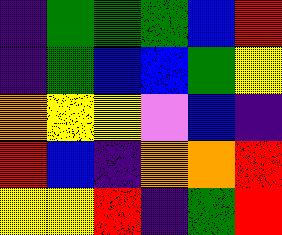[["indigo", "green", "green", "green", "blue", "red"], ["indigo", "green", "blue", "blue", "green", "yellow"], ["orange", "yellow", "yellow", "violet", "blue", "indigo"], ["red", "blue", "indigo", "orange", "orange", "red"], ["yellow", "yellow", "red", "indigo", "green", "red"]]